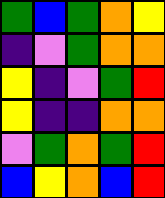[["green", "blue", "green", "orange", "yellow"], ["indigo", "violet", "green", "orange", "orange"], ["yellow", "indigo", "violet", "green", "red"], ["yellow", "indigo", "indigo", "orange", "orange"], ["violet", "green", "orange", "green", "red"], ["blue", "yellow", "orange", "blue", "red"]]